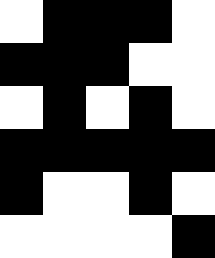[["white", "black", "black", "black", "white"], ["black", "black", "black", "white", "white"], ["white", "black", "white", "black", "white"], ["black", "black", "black", "black", "black"], ["black", "white", "white", "black", "white"], ["white", "white", "white", "white", "black"]]